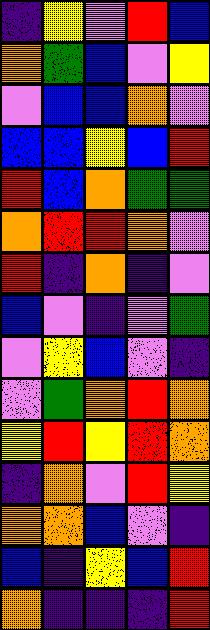[["indigo", "yellow", "violet", "red", "blue"], ["orange", "green", "blue", "violet", "yellow"], ["violet", "blue", "blue", "orange", "violet"], ["blue", "blue", "yellow", "blue", "red"], ["red", "blue", "orange", "green", "green"], ["orange", "red", "red", "orange", "violet"], ["red", "indigo", "orange", "indigo", "violet"], ["blue", "violet", "indigo", "violet", "green"], ["violet", "yellow", "blue", "violet", "indigo"], ["violet", "green", "orange", "red", "orange"], ["yellow", "red", "yellow", "red", "orange"], ["indigo", "orange", "violet", "red", "yellow"], ["orange", "orange", "blue", "violet", "indigo"], ["blue", "indigo", "yellow", "blue", "red"], ["orange", "indigo", "indigo", "indigo", "red"]]